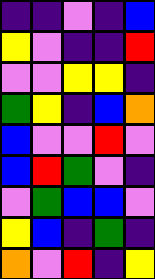[["indigo", "indigo", "violet", "indigo", "blue"], ["yellow", "violet", "indigo", "indigo", "red"], ["violet", "violet", "yellow", "yellow", "indigo"], ["green", "yellow", "indigo", "blue", "orange"], ["blue", "violet", "violet", "red", "violet"], ["blue", "red", "green", "violet", "indigo"], ["violet", "green", "blue", "blue", "violet"], ["yellow", "blue", "indigo", "green", "indigo"], ["orange", "violet", "red", "indigo", "yellow"]]